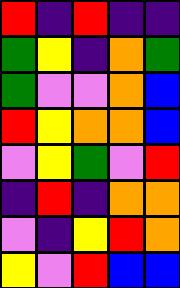[["red", "indigo", "red", "indigo", "indigo"], ["green", "yellow", "indigo", "orange", "green"], ["green", "violet", "violet", "orange", "blue"], ["red", "yellow", "orange", "orange", "blue"], ["violet", "yellow", "green", "violet", "red"], ["indigo", "red", "indigo", "orange", "orange"], ["violet", "indigo", "yellow", "red", "orange"], ["yellow", "violet", "red", "blue", "blue"]]